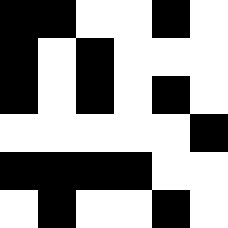[["black", "black", "white", "white", "black", "white"], ["black", "white", "black", "white", "white", "white"], ["black", "white", "black", "white", "black", "white"], ["white", "white", "white", "white", "white", "black"], ["black", "black", "black", "black", "white", "white"], ["white", "black", "white", "white", "black", "white"]]